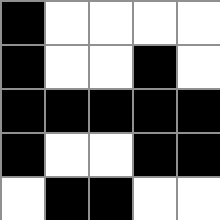[["black", "white", "white", "white", "white"], ["black", "white", "white", "black", "white"], ["black", "black", "black", "black", "black"], ["black", "white", "white", "black", "black"], ["white", "black", "black", "white", "white"]]